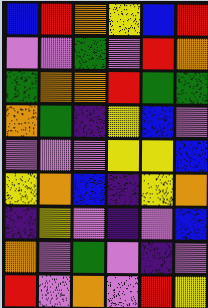[["blue", "red", "orange", "yellow", "blue", "red"], ["violet", "violet", "green", "violet", "red", "orange"], ["green", "orange", "orange", "red", "green", "green"], ["orange", "green", "indigo", "yellow", "blue", "violet"], ["violet", "violet", "violet", "yellow", "yellow", "blue"], ["yellow", "orange", "blue", "indigo", "yellow", "orange"], ["indigo", "yellow", "violet", "indigo", "violet", "blue"], ["orange", "violet", "green", "violet", "indigo", "violet"], ["red", "violet", "orange", "violet", "red", "yellow"]]